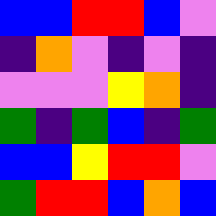[["blue", "blue", "red", "red", "blue", "violet"], ["indigo", "orange", "violet", "indigo", "violet", "indigo"], ["violet", "violet", "violet", "yellow", "orange", "indigo"], ["green", "indigo", "green", "blue", "indigo", "green"], ["blue", "blue", "yellow", "red", "red", "violet"], ["green", "red", "red", "blue", "orange", "blue"]]